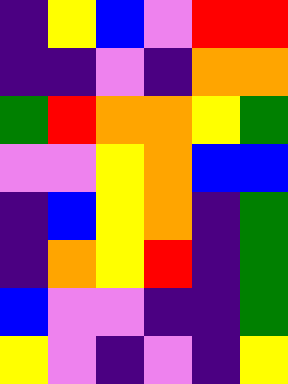[["indigo", "yellow", "blue", "violet", "red", "red"], ["indigo", "indigo", "violet", "indigo", "orange", "orange"], ["green", "red", "orange", "orange", "yellow", "green"], ["violet", "violet", "yellow", "orange", "blue", "blue"], ["indigo", "blue", "yellow", "orange", "indigo", "green"], ["indigo", "orange", "yellow", "red", "indigo", "green"], ["blue", "violet", "violet", "indigo", "indigo", "green"], ["yellow", "violet", "indigo", "violet", "indigo", "yellow"]]